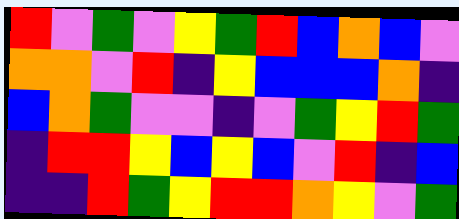[["red", "violet", "green", "violet", "yellow", "green", "red", "blue", "orange", "blue", "violet"], ["orange", "orange", "violet", "red", "indigo", "yellow", "blue", "blue", "blue", "orange", "indigo"], ["blue", "orange", "green", "violet", "violet", "indigo", "violet", "green", "yellow", "red", "green"], ["indigo", "red", "red", "yellow", "blue", "yellow", "blue", "violet", "red", "indigo", "blue"], ["indigo", "indigo", "red", "green", "yellow", "red", "red", "orange", "yellow", "violet", "green"]]